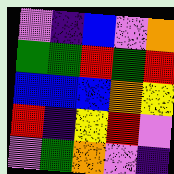[["violet", "indigo", "blue", "violet", "orange"], ["green", "green", "red", "green", "red"], ["blue", "blue", "blue", "orange", "yellow"], ["red", "indigo", "yellow", "red", "violet"], ["violet", "green", "orange", "violet", "indigo"]]